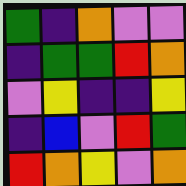[["green", "indigo", "orange", "violet", "violet"], ["indigo", "green", "green", "red", "orange"], ["violet", "yellow", "indigo", "indigo", "yellow"], ["indigo", "blue", "violet", "red", "green"], ["red", "orange", "yellow", "violet", "orange"]]